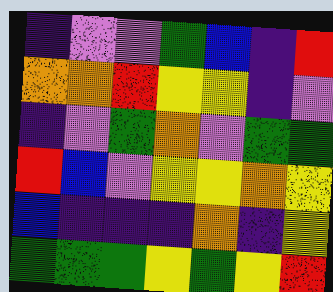[["indigo", "violet", "violet", "green", "blue", "indigo", "red"], ["orange", "orange", "red", "yellow", "yellow", "indigo", "violet"], ["indigo", "violet", "green", "orange", "violet", "green", "green"], ["red", "blue", "violet", "yellow", "yellow", "orange", "yellow"], ["blue", "indigo", "indigo", "indigo", "orange", "indigo", "yellow"], ["green", "green", "green", "yellow", "green", "yellow", "red"]]